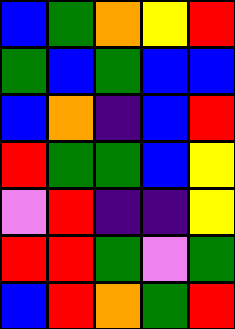[["blue", "green", "orange", "yellow", "red"], ["green", "blue", "green", "blue", "blue"], ["blue", "orange", "indigo", "blue", "red"], ["red", "green", "green", "blue", "yellow"], ["violet", "red", "indigo", "indigo", "yellow"], ["red", "red", "green", "violet", "green"], ["blue", "red", "orange", "green", "red"]]